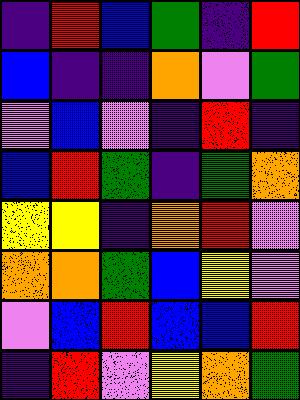[["indigo", "red", "blue", "green", "indigo", "red"], ["blue", "indigo", "indigo", "orange", "violet", "green"], ["violet", "blue", "violet", "indigo", "red", "indigo"], ["blue", "red", "green", "indigo", "green", "orange"], ["yellow", "yellow", "indigo", "orange", "red", "violet"], ["orange", "orange", "green", "blue", "yellow", "violet"], ["violet", "blue", "red", "blue", "blue", "red"], ["indigo", "red", "violet", "yellow", "orange", "green"]]